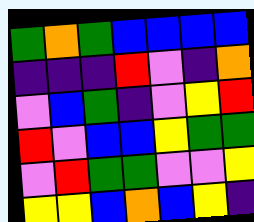[["green", "orange", "green", "blue", "blue", "blue", "blue"], ["indigo", "indigo", "indigo", "red", "violet", "indigo", "orange"], ["violet", "blue", "green", "indigo", "violet", "yellow", "red"], ["red", "violet", "blue", "blue", "yellow", "green", "green"], ["violet", "red", "green", "green", "violet", "violet", "yellow"], ["yellow", "yellow", "blue", "orange", "blue", "yellow", "indigo"]]